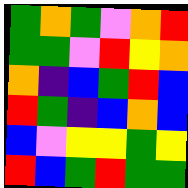[["green", "orange", "green", "violet", "orange", "red"], ["green", "green", "violet", "red", "yellow", "orange"], ["orange", "indigo", "blue", "green", "red", "blue"], ["red", "green", "indigo", "blue", "orange", "blue"], ["blue", "violet", "yellow", "yellow", "green", "yellow"], ["red", "blue", "green", "red", "green", "green"]]